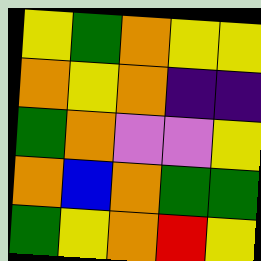[["yellow", "green", "orange", "yellow", "yellow"], ["orange", "yellow", "orange", "indigo", "indigo"], ["green", "orange", "violet", "violet", "yellow"], ["orange", "blue", "orange", "green", "green"], ["green", "yellow", "orange", "red", "yellow"]]